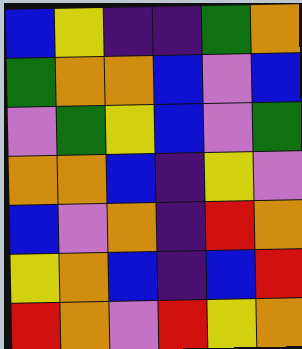[["blue", "yellow", "indigo", "indigo", "green", "orange"], ["green", "orange", "orange", "blue", "violet", "blue"], ["violet", "green", "yellow", "blue", "violet", "green"], ["orange", "orange", "blue", "indigo", "yellow", "violet"], ["blue", "violet", "orange", "indigo", "red", "orange"], ["yellow", "orange", "blue", "indigo", "blue", "red"], ["red", "orange", "violet", "red", "yellow", "orange"]]